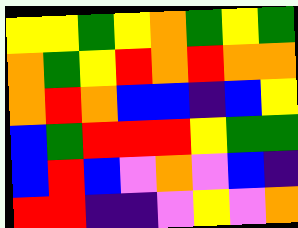[["yellow", "yellow", "green", "yellow", "orange", "green", "yellow", "green"], ["orange", "green", "yellow", "red", "orange", "red", "orange", "orange"], ["orange", "red", "orange", "blue", "blue", "indigo", "blue", "yellow"], ["blue", "green", "red", "red", "red", "yellow", "green", "green"], ["blue", "red", "blue", "violet", "orange", "violet", "blue", "indigo"], ["red", "red", "indigo", "indigo", "violet", "yellow", "violet", "orange"]]